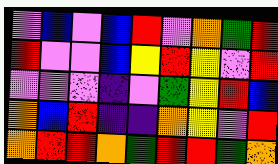[["violet", "blue", "violet", "blue", "red", "violet", "orange", "green", "red"], ["red", "violet", "violet", "blue", "yellow", "red", "yellow", "violet", "red"], ["violet", "violet", "violet", "indigo", "violet", "green", "yellow", "red", "blue"], ["orange", "blue", "red", "indigo", "indigo", "orange", "yellow", "violet", "red"], ["orange", "red", "red", "orange", "green", "red", "red", "green", "orange"]]